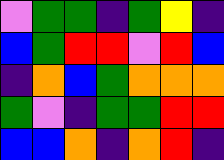[["violet", "green", "green", "indigo", "green", "yellow", "indigo"], ["blue", "green", "red", "red", "violet", "red", "blue"], ["indigo", "orange", "blue", "green", "orange", "orange", "orange"], ["green", "violet", "indigo", "green", "green", "red", "red"], ["blue", "blue", "orange", "indigo", "orange", "red", "indigo"]]